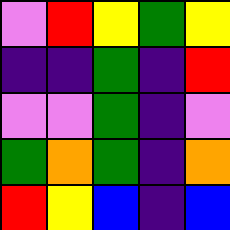[["violet", "red", "yellow", "green", "yellow"], ["indigo", "indigo", "green", "indigo", "red"], ["violet", "violet", "green", "indigo", "violet"], ["green", "orange", "green", "indigo", "orange"], ["red", "yellow", "blue", "indigo", "blue"]]